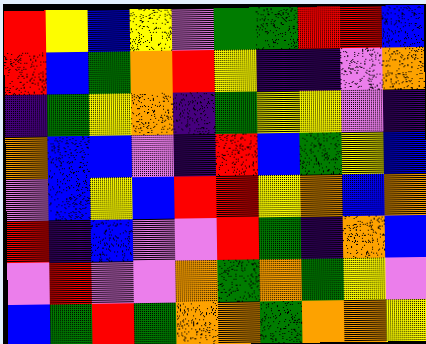[["red", "yellow", "blue", "yellow", "violet", "green", "green", "red", "red", "blue"], ["red", "blue", "green", "orange", "red", "yellow", "indigo", "indigo", "violet", "orange"], ["indigo", "green", "yellow", "orange", "indigo", "green", "yellow", "yellow", "violet", "indigo"], ["orange", "blue", "blue", "violet", "indigo", "red", "blue", "green", "yellow", "blue"], ["violet", "blue", "yellow", "blue", "red", "red", "yellow", "orange", "blue", "orange"], ["red", "indigo", "blue", "violet", "violet", "red", "green", "indigo", "orange", "blue"], ["violet", "red", "violet", "violet", "orange", "green", "orange", "green", "yellow", "violet"], ["blue", "green", "red", "green", "orange", "orange", "green", "orange", "orange", "yellow"]]